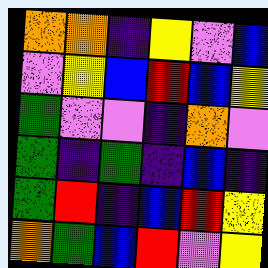[["orange", "orange", "indigo", "yellow", "violet", "blue"], ["violet", "yellow", "blue", "red", "blue", "yellow"], ["green", "violet", "violet", "indigo", "orange", "violet"], ["green", "indigo", "green", "indigo", "blue", "indigo"], ["green", "red", "indigo", "blue", "red", "yellow"], ["orange", "green", "blue", "red", "violet", "yellow"]]